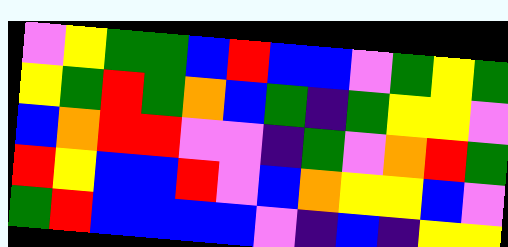[["violet", "yellow", "green", "green", "blue", "red", "blue", "blue", "violet", "green", "yellow", "green"], ["yellow", "green", "red", "green", "orange", "blue", "green", "indigo", "green", "yellow", "yellow", "violet"], ["blue", "orange", "red", "red", "violet", "violet", "indigo", "green", "violet", "orange", "red", "green"], ["red", "yellow", "blue", "blue", "red", "violet", "blue", "orange", "yellow", "yellow", "blue", "violet"], ["green", "red", "blue", "blue", "blue", "blue", "violet", "indigo", "blue", "indigo", "yellow", "yellow"]]